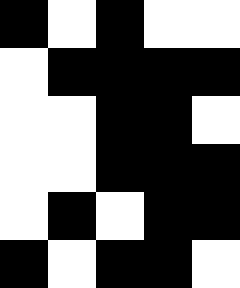[["black", "white", "black", "white", "white"], ["white", "black", "black", "black", "black"], ["white", "white", "black", "black", "white"], ["white", "white", "black", "black", "black"], ["white", "black", "white", "black", "black"], ["black", "white", "black", "black", "white"]]